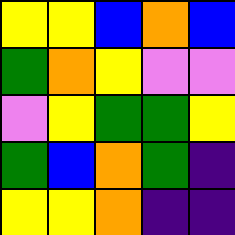[["yellow", "yellow", "blue", "orange", "blue"], ["green", "orange", "yellow", "violet", "violet"], ["violet", "yellow", "green", "green", "yellow"], ["green", "blue", "orange", "green", "indigo"], ["yellow", "yellow", "orange", "indigo", "indigo"]]